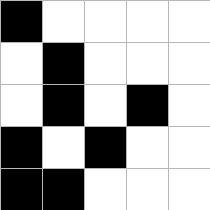[["black", "white", "white", "white", "white"], ["white", "black", "white", "white", "white"], ["white", "black", "white", "black", "white"], ["black", "white", "black", "white", "white"], ["black", "black", "white", "white", "white"]]